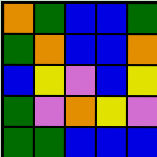[["orange", "green", "blue", "blue", "green"], ["green", "orange", "blue", "blue", "orange"], ["blue", "yellow", "violet", "blue", "yellow"], ["green", "violet", "orange", "yellow", "violet"], ["green", "green", "blue", "blue", "blue"]]